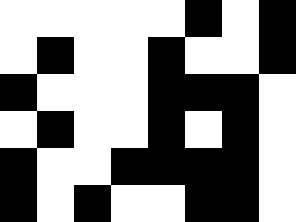[["white", "white", "white", "white", "white", "black", "white", "black"], ["white", "black", "white", "white", "black", "white", "white", "black"], ["black", "white", "white", "white", "black", "black", "black", "white"], ["white", "black", "white", "white", "black", "white", "black", "white"], ["black", "white", "white", "black", "black", "black", "black", "white"], ["black", "white", "black", "white", "white", "black", "black", "white"]]